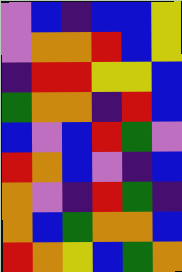[["violet", "blue", "indigo", "blue", "blue", "yellow"], ["violet", "orange", "orange", "red", "blue", "yellow"], ["indigo", "red", "red", "yellow", "yellow", "blue"], ["green", "orange", "orange", "indigo", "red", "blue"], ["blue", "violet", "blue", "red", "green", "violet"], ["red", "orange", "blue", "violet", "indigo", "blue"], ["orange", "violet", "indigo", "red", "green", "indigo"], ["orange", "blue", "green", "orange", "orange", "blue"], ["red", "orange", "yellow", "blue", "green", "orange"]]